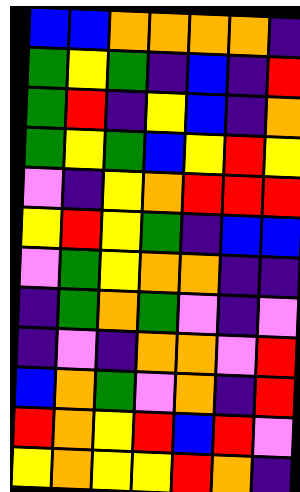[["blue", "blue", "orange", "orange", "orange", "orange", "indigo"], ["green", "yellow", "green", "indigo", "blue", "indigo", "red"], ["green", "red", "indigo", "yellow", "blue", "indigo", "orange"], ["green", "yellow", "green", "blue", "yellow", "red", "yellow"], ["violet", "indigo", "yellow", "orange", "red", "red", "red"], ["yellow", "red", "yellow", "green", "indigo", "blue", "blue"], ["violet", "green", "yellow", "orange", "orange", "indigo", "indigo"], ["indigo", "green", "orange", "green", "violet", "indigo", "violet"], ["indigo", "violet", "indigo", "orange", "orange", "violet", "red"], ["blue", "orange", "green", "violet", "orange", "indigo", "red"], ["red", "orange", "yellow", "red", "blue", "red", "violet"], ["yellow", "orange", "yellow", "yellow", "red", "orange", "indigo"]]